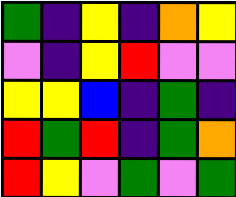[["green", "indigo", "yellow", "indigo", "orange", "yellow"], ["violet", "indigo", "yellow", "red", "violet", "violet"], ["yellow", "yellow", "blue", "indigo", "green", "indigo"], ["red", "green", "red", "indigo", "green", "orange"], ["red", "yellow", "violet", "green", "violet", "green"]]